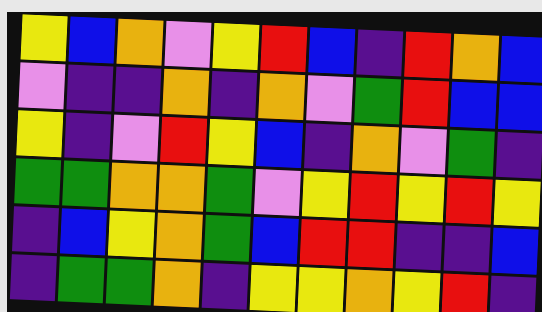[["yellow", "blue", "orange", "violet", "yellow", "red", "blue", "indigo", "red", "orange", "blue"], ["violet", "indigo", "indigo", "orange", "indigo", "orange", "violet", "green", "red", "blue", "blue"], ["yellow", "indigo", "violet", "red", "yellow", "blue", "indigo", "orange", "violet", "green", "indigo"], ["green", "green", "orange", "orange", "green", "violet", "yellow", "red", "yellow", "red", "yellow"], ["indigo", "blue", "yellow", "orange", "green", "blue", "red", "red", "indigo", "indigo", "blue"], ["indigo", "green", "green", "orange", "indigo", "yellow", "yellow", "orange", "yellow", "red", "indigo"]]